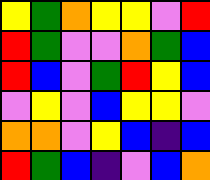[["yellow", "green", "orange", "yellow", "yellow", "violet", "red"], ["red", "green", "violet", "violet", "orange", "green", "blue"], ["red", "blue", "violet", "green", "red", "yellow", "blue"], ["violet", "yellow", "violet", "blue", "yellow", "yellow", "violet"], ["orange", "orange", "violet", "yellow", "blue", "indigo", "blue"], ["red", "green", "blue", "indigo", "violet", "blue", "orange"]]